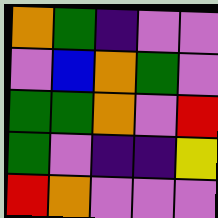[["orange", "green", "indigo", "violet", "violet"], ["violet", "blue", "orange", "green", "violet"], ["green", "green", "orange", "violet", "red"], ["green", "violet", "indigo", "indigo", "yellow"], ["red", "orange", "violet", "violet", "violet"]]